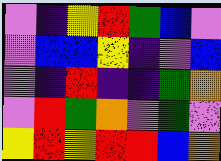[["violet", "indigo", "yellow", "red", "green", "blue", "violet"], ["violet", "blue", "blue", "yellow", "indigo", "violet", "blue"], ["violet", "indigo", "red", "indigo", "indigo", "green", "orange"], ["violet", "red", "green", "orange", "violet", "green", "violet"], ["yellow", "red", "yellow", "red", "red", "blue", "orange"]]